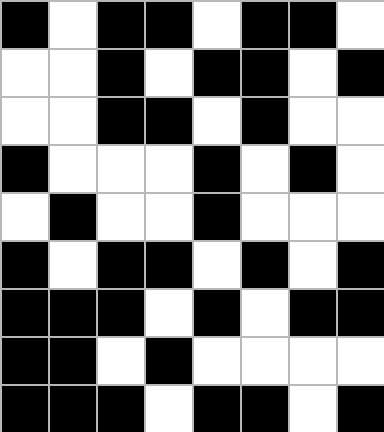[["black", "white", "black", "black", "white", "black", "black", "white"], ["white", "white", "black", "white", "black", "black", "white", "black"], ["white", "white", "black", "black", "white", "black", "white", "white"], ["black", "white", "white", "white", "black", "white", "black", "white"], ["white", "black", "white", "white", "black", "white", "white", "white"], ["black", "white", "black", "black", "white", "black", "white", "black"], ["black", "black", "black", "white", "black", "white", "black", "black"], ["black", "black", "white", "black", "white", "white", "white", "white"], ["black", "black", "black", "white", "black", "black", "white", "black"]]